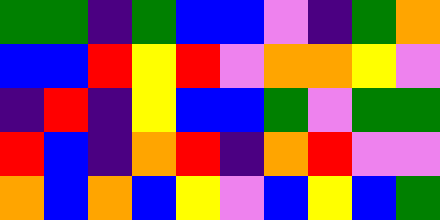[["green", "green", "indigo", "green", "blue", "blue", "violet", "indigo", "green", "orange"], ["blue", "blue", "red", "yellow", "red", "violet", "orange", "orange", "yellow", "violet"], ["indigo", "red", "indigo", "yellow", "blue", "blue", "green", "violet", "green", "green"], ["red", "blue", "indigo", "orange", "red", "indigo", "orange", "red", "violet", "violet"], ["orange", "blue", "orange", "blue", "yellow", "violet", "blue", "yellow", "blue", "green"]]